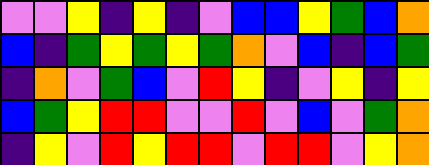[["violet", "violet", "yellow", "indigo", "yellow", "indigo", "violet", "blue", "blue", "yellow", "green", "blue", "orange"], ["blue", "indigo", "green", "yellow", "green", "yellow", "green", "orange", "violet", "blue", "indigo", "blue", "green"], ["indigo", "orange", "violet", "green", "blue", "violet", "red", "yellow", "indigo", "violet", "yellow", "indigo", "yellow"], ["blue", "green", "yellow", "red", "red", "violet", "violet", "red", "violet", "blue", "violet", "green", "orange"], ["indigo", "yellow", "violet", "red", "yellow", "red", "red", "violet", "red", "red", "violet", "yellow", "orange"]]